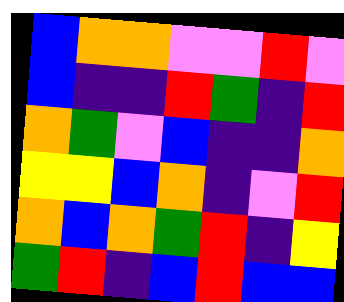[["blue", "orange", "orange", "violet", "violet", "red", "violet"], ["blue", "indigo", "indigo", "red", "green", "indigo", "red"], ["orange", "green", "violet", "blue", "indigo", "indigo", "orange"], ["yellow", "yellow", "blue", "orange", "indigo", "violet", "red"], ["orange", "blue", "orange", "green", "red", "indigo", "yellow"], ["green", "red", "indigo", "blue", "red", "blue", "blue"]]